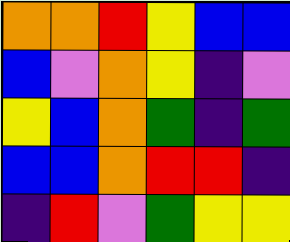[["orange", "orange", "red", "yellow", "blue", "blue"], ["blue", "violet", "orange", "yellow", "indigo", "violet"], ["yellow", "blue", "orange", "green", "indigo", "green"], ["blue", "blue", "orange", "red", "red", "indigo"], ["indigo", "red", "violet", "green", "yellow", "yellow"]]